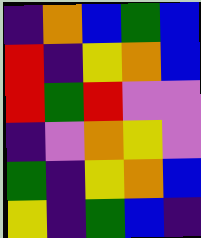[["indigo", "orange", "blue", "green", "blue"], ["red", "indigo", "yellow", "orange", "blue"], ["red", "green", "red", "violet", "violet"], ["indigo", "violet", "orange", "yellow", "violet"], ["green", "indigo", "yellow", "orange", "blue"], ["yellow", "indigo", "green", "blue", "indigo"]]